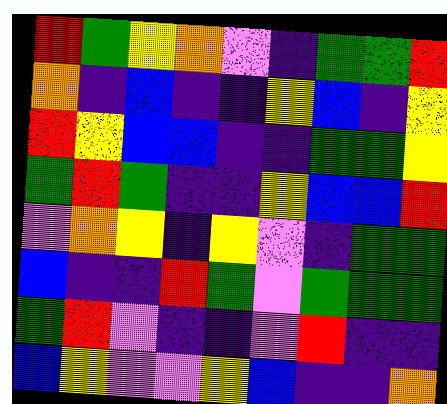[["red", "green", "yellow", "orange", "violet", "indigo", "green", "green", "red"], ["orange", "indigo", "blue", "indigo", "indigo", "yellow", "blue", "indigo", "yellow"], ["red", "yellow", "blue", "blue", "indigo", "indigo", "green", "green", "yellow"], ["green", "red", "green", "indigo", "indigo", "yellow", "blue", "blue", "red"], ["violet", "orange", "yellow", "indigo", "yellow", "violet", "indigo", "green", "green"], ["blue", "indigo", "indigo", "red", "green", "violet", "green", "green", "green"], ["green", "red", "violet", "indigo", "indigo", "violet", "red", "indigo", "indigo"], ["blue", "yellow", "violet", "violet", "yellow", "blue", "indigo", "indigo", "orange"]]